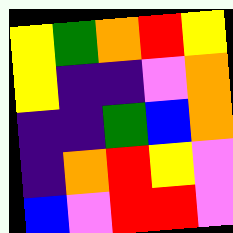[["yellow", "green", "orange", "red", "yellow"], ["yellow", "indigo", "indigo", "violet", "orange"], ["indigo", "indigo", "green", "blue", "orange"], ["indigo", "orange", "red", "yellow", "violet"], ["blue", "violet", "red", "red", "violet"]]